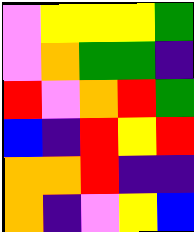[["violet", "yellow", "yellow", "yellow", "green"], ["violet", "orange", "green", "green", "indigo"], ["red", "violet", "orange", "red", "green"], ["blue", "indigo", "red", "yellow", "red"], ["orange", "orange", "red", "indigo", "indigo"], ["orange", "indigo", "violet", "yellow", "blue"]]